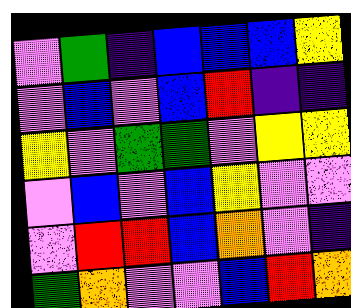[["violet", "green", "indigo", "blue", "blue", "blue", "yellow"], ["violet", "blue", "violet", "blue", "red", "indigo", "indigo"], ["yellow", "violet", "green", "green", "violet", "yellow", "yellow"], ["violet", "blue", "violet", "blue", "yellow", "violet", "violet"], ["violet", "red", "red", "blue", "orange", "violet", "indigo"], ["green", "orange", "violet", "violet", "blue", "red", "orange"]]